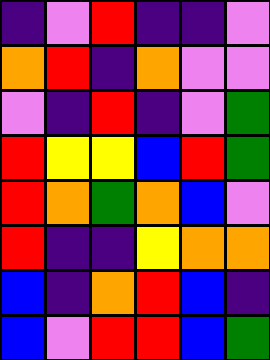[["indigo", "violet", "red", "indigo", "indigo", "violet"], ["orange", "red", "indigo", "orange", "violet", "violet"], ["violet", "indigo", "red", "indigo", "violet", "green"], ["red", "yellow", "yellow", "blue", "red", "green"], ["red", "orange", "green", "orange", "blue", "violet"], ["red", "indigo", "indigo", "yellow", "orange", "orange"], ["blue", "indigo", "orange", "red", "blue", "indigo"], ["blue", "violet", "red", "red", "blue", "green"]]